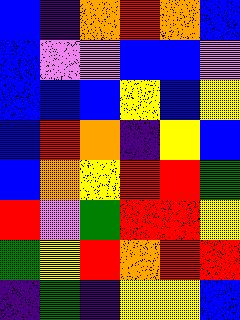[["blue", "indigo", "orange", "red", "orange", "blue"], ["blue", "violet", "violet", "blue", "blue", "violet"], ["blue", "blue", "blue", "yellow", "blue", "yellow"], ["blue", "red", "orange", "indigo", "yellow", "blue"], ["blue", "orange", "yellow", "red", "red", "green"], ["red", "violet", "green", "red", "red", "yellow"], ["green", "yellow", "red", "orange", "red", "red"], ["indigo", "green", "indigo", "yellow", "yellow", "blue"]]